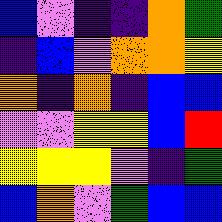[["blue", "violet", "indigo", "indigo", "orange", "green"], ["indigo", "blue", "violet", "orange", "orange", "yellow"], ["orange", "indigo", "orange", "indigo", "blue", "blue"], ["violet", "violet", "yellow", "yellow", "blue", "red"], ["yellow", "yellow", "yellow", "violet", "indigo", "green"], ["blue", "orange", "violet", "green", "blue", "blue"]]